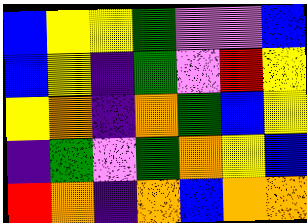[["blue", "yellow", "yellow", "green", "violet", "violet", "blue"], ["blue", "yellow", "indigo", "green", "violet", "red", "yellow"], ["yellow", "orange", "indigo", "orange", "green", "blue", "yellow"], ["indigo", "green", "violet", "green", "orange", "yellow", "blue"], ["red", "orange", "indigo", "orange", "blue", "orange", "orange"]]